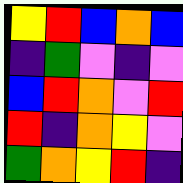[["yellow", "red", "blue", "orange", "blue"], ["indigo", "green", "violet", "indigo", "violet"], ["blue", "red", "orange", "violet", "red"], ["red", "indigo", "orange", "yellow", "violet"], ["green", "orange", "yellow", "red", "indigo"]]